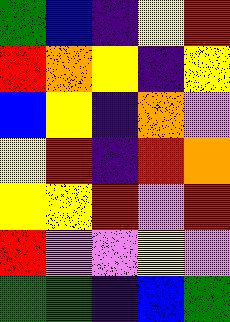[["green", "blue", "indigo", "yellow", "red"], ["red", "orange", "yellow", "indigo", "yellow"], ["blue", "yellow", "indigo", "orange", "violet"], ["yellow", "red", "indigo", "red", "orange"], ["yellow", "yellow", "red", "violet", "red"], ["red", "violet", "violet", "yellow", "violet"], ["green", "green", "indigo", "blue", "green"]]